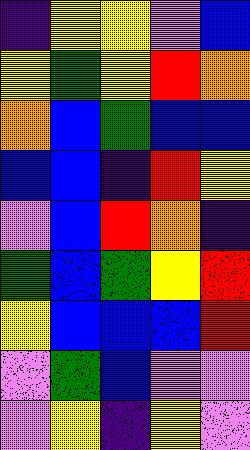[["indigo", "yellow", "yellow", "violet", "blue"], ["yellow", "green", "yellow", "red", "orange"], ["orange", "blue", "green", "blue", "blue"], ["blue", "blue", "indigo", "red", "yellow"], ["violet", "blue", "red", "orange", "indigo"], ["green", "blue", "green", "yellow", "red"], ["yellow", "blue", "blue", "blue", "red"], ["violet", "green", "blue", "violet", "violet"], ["violet", "yellow", "indigo", "yellow", "violet"]]